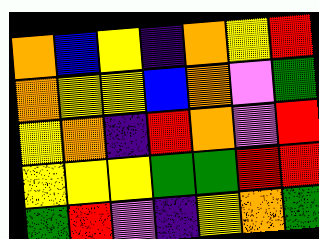[["orange", "blue", "yellow", "indigo", "orange", "yellow", "red"], ["orange", "yellow", "yellow", "blue", "orange", "violet", "green"], ["yellow", "orange", "indigo", "red", "orange", "violet", "red"], ["yellow", "yellow", "yellow", "green", "green", "red", "red"], ["green", "red", "violet", "indigo", "yellow", "orange", "green"]]